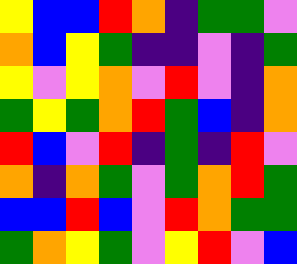[["yellow", "blue", "blue", "red", "orange", "indigo", "green", "green", "violet"], ["orange", "blue", "yellow", "green", "indigo", "indigo", "violet", "indigo", "green"], ["yellow", "violet", "yellow", "orange", "violet", "red", "violet", "indigo", "orange"], ["green", "yellow", "green", "orange", "red", "green", "blue", "indigo", "orange"], ["red", "blue", "violet", "red", "indigo", "green", "indigo", "red", "violet"], ["orange", "indigo", "orange", "green", "violet", "green", "orange", "red", "green"], ["blue", "blue", "red", "blue", "violet", "red", "orange", "green", "green"], ["green", "orange", "yellow", "green", "violet", "yellow", "red", "violet", "blue"]]